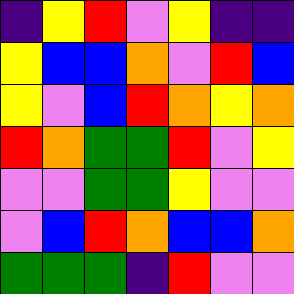[["indigo", "yellow", "red", "violet", "yellow", "indigo", "indigo"], ["yellow", "blue", "blue", "orange", "violet", "red", "blue"], ["yellow", "violet", "blue", "red", "orange", "yellow", "orange"], ["red", "orange", "green", "green", "red", "violet", "yellow"], ["violet", "violet", "green", "green", "yellow", "violet", "violet"], ["violet", "blue", "red", "orange", "blue", "blue", "orange"], ["green", "green", "green", "indigo", "red", "violet", "violet"]]